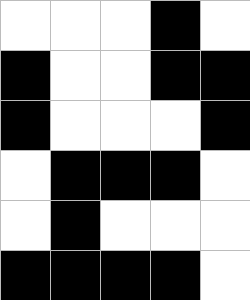[["white", "white", "white", "black", "white"], ["black", "white", "white", "black", "black"], ["black", "white", "white", "white", "black"], ["white", "black", "black", "black", "white"], ["white", "black", "white", "white", "white"], ["black", "black", "black", "black", "white"]]